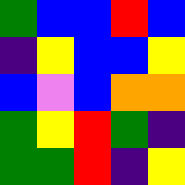[["green", "blue", "blue", "red", "blue"], ["indigo", "yellow", "blue", "blue", "yellow"], ["blue", "violet", "blue", "orange", "orange"], ["green", "yellow", "red", "green", "indigo"], ["green", "green", "red", "indigo", "yellow"]]